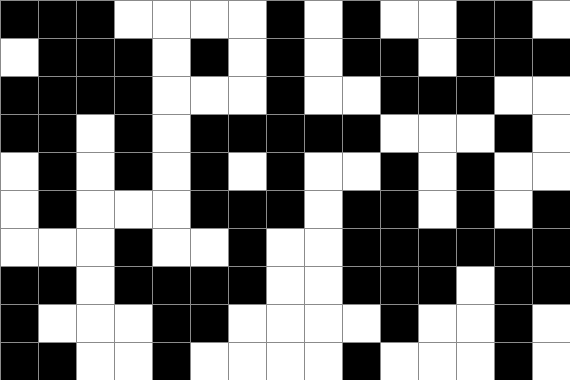[["black", "black", "black", "white", "white", "white", "white", "black", "white", "black", "white", "white", "black", "black", "white"], ["white", "black", "black", "black", "white", "black", "white", "black", "white", "black", "black", "white", "black", "black", "black"], ["black", "black", "black", "black", "white", "white", "white", "black", "white", "white", "black", "black", "black", "white", "white"], ["black", "black", "white", "black", "white", "black", "black", "black", "black", "black", "white", "white", "white", "black", "white"], ["white", "black", "white", "black", "white", "black", "white", "black", "white", "white", "black", "white", "black", "white", "white"], ["white", "black", "white", "white", "white", "black", "black", "black", "white", "black", "black", "white", "black", "white", "black"], ["white", "white", "white", "black", "white", "white", "black", "white", "white", "black", "black", "black", "black", "black", "black"], ["black", "black", "white", "black", "black", "black", "black", "white", "white", "black", "black", "black", "white", "black", "black"], ["black", "white", "white", "white", "black", "black", "white", "white", "white", "white", "black", "white", "white", "black", "white"], ["black", "black", "white", "white", "black", "white", "white", "white", "white", "black", "white", "white", "white", "black", "white"]]